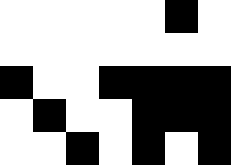[["white", "white", "white", "white", "white", "black", "white"], ["white", "white", "white", "white", "white", "white", "white"], ["black", "white", "white", "black", "black", "black", "black"], ["white", "black", "white", "white", "black", "black", "black"], ["white", "white", "black", "white", "black", "white", "black"]]